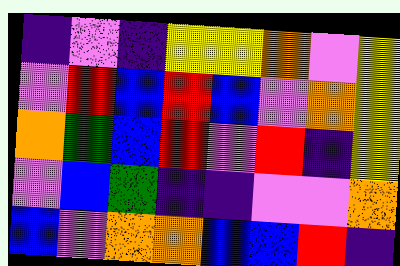[["indigo", "violet", "indigo", "yellow", "yellow", "orange", "violet", "yellow"], ["violet", "red", "blue", "red", "blue", "violet", "orange", "yellow"], ["orange", "green", "blue", "red", "violet", "red", "indigo", "yellow"], ["violet", "blue", "green", "indigo", "indigo", "violet", "violet", "orange"], ["blue", "violet", "orange", "orange", "blue", "blue", "red", "indigo"]]